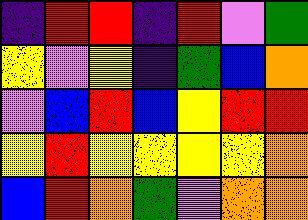[["indigo", "red", "red", "indigo", "red", "violet", "green"], ["yellow", "violet", "yellow", "indigo", "green", "blue", "orange"], ["violet", "blue", "red", "blue", "yellow", "red", "red"], ["yellow", "red", "yellow", "yellow", "yellow", "yellow", "orange"], ["blue", "red", "orange", "green", "violet", "orange", "orange"]]